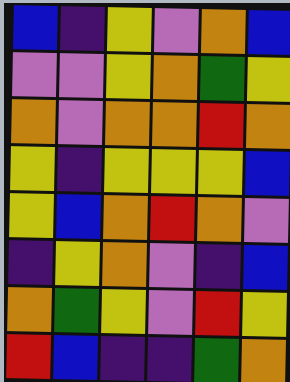[["blue", "indigo", "yellow", "violet", "orange", "blue"], ["violet", "violet", "yellow", "orange", "green", "yellow"], ["orange", "violet", "orange", "orange", "red", "orange"], ["yellow", "indigo", "yellow", "yellow", "yellow", "blue"], ["yellow", "blue", "orange", "red", "orange", "violet"], ["indigo", "yellow", "orange", "violet", "indigo", "blue"], ["orange", "green", "yellow", "violet", "red", "yellow"], ["red", "blue", "indigo", "indigo", "green", "orange"]]